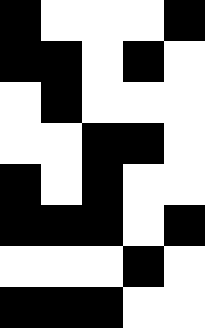[["black", "white", "white", "white", "black"], ["black", "black", "white", "black", "white"], ["white", "black", "white", "white", "white"], ["white", "white", "black", "black", "white"], ["black", "white", "black", "white", "white"], ["black", "black", "black", "white", "black"], ["white", "white", "white", "black", "white"], ["black", "black", "black", "white", "white"]]